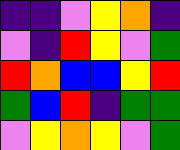[["indigo", "indigo", "violet", "yellow", "orange", "indigo"], ["violet", "indigo", "red", "yellow", "violet", "green"], ["red", "orange", "blue", "blue", "yellow", "red"], ["green", "blue", "red", "indigo", "green", "green"], ["violet", "yellow", "orange", "yellow", "violet", "green"]]